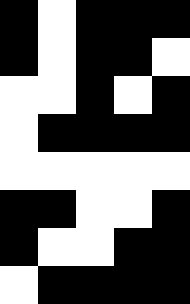[["black", "white", "black", "black", "black"], ["black", "white", "black", "black", "white"], ["white", "white", "black", "white", "black"], ["white", "black", "black", "black", "black"], ["white", "white", "white", "white", "white"], ["black", "black", "white", "white", "black"], ["black", "white", "white", "black", "black"], ["white", "black", "black", "black", "black"]]